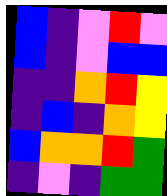[["blue", "indigo", "violet", "red", "violet"], ["blue", "indigo", "violet", "blue", "blue"], ["indigo", "indigo", "orange", "red", "yellow"], ["indigo", "blue", "indigo", "orange", "yellow"], ["blue", "orange", "orange", "red", "green"], ["indigo", "violet", "indigo", "green", "green"]]